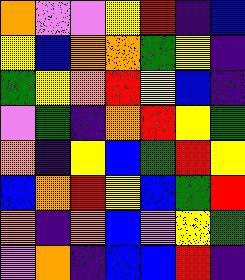[["orange", "violet", "violet", "yellow", "red", "indigo", "blue"], ["yellow", "blue", "orange", "orange", "green", "yellow", "indigo"], ["green", "yellow", "orange", "red", "yellow", "blue", "indigo"], ["violet", "green", "indigo", "orange", "red", "yellow", "green"], ["orange", "indigo", "yellow", "blue", "green", "red", "yellow"], ["blue", "orange", "red", "yellow", "blue", "green", "red"], ["orange", "indigo", "orange", "blue", "violet", "yellow", "green"], ["violet", "orange", "indigo", "blue", "blue", "red", "indigo"]]